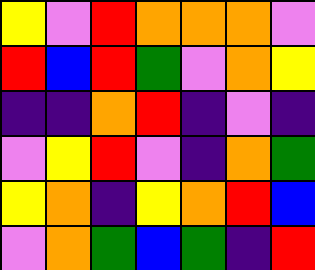[["yellow", "violet", "red", "orange", "orange", "orange", "violet"], ["red", "blue", "red", "green", "violet", "orange", "yellow"], ["indigo", "indigo", "orange", "red", "indigo", "violet", "indigo"], ["violet", "yellow", "red", "violet", "indigo", "orange", "green"], ["yellow", "orange", "indigo", "yellow", "orange", "red", "blue"], ["violet", "orange", "green", "blue", "green", "indigo", "red"]]